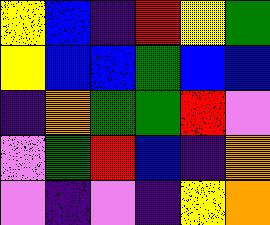[["yellow", "blue", "indigo", "red", "yellow", "green"], ["yellow", "blue", "blue", "green", "blue", "blue"], ["indigo", "orange", "green", "green", "red", "violet"], ["violet", "green", "red", "blue", "indigo", "orange"], ["violet", "indigo", "violet", "indigo", "yellow", "orange"]]